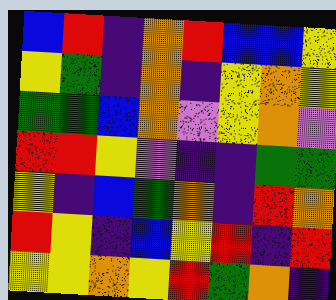[["blue", "red", "indigo", "orange", "red", "blue", "blue", "yellow"], ["yellow", "green", "indigo", "orange", "indigo", "yellow", "orange", "yellow"], ["green", "green", "blue", "orange", "violet", "yellow", "orange", "violet"], ["red", "red", "yellow", "violet", "indigo", "indigo", "green", "green"], ["yellow", "indigo", "blue", "green", "orange", "indigo", "red", "orange"], ["red", "yellow", "indigo", "blue", "yellow", "red", "indigo", "red"], ["yellow", "yellow", "orange", "yellow", "red", "green", "orange", "indigo"]]